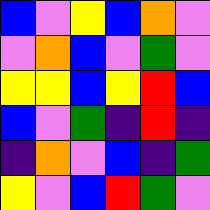[["blue", "violet", "yellow", "blue", "orange", "violet"], ["violet", "orange", "blue", "violet", "green", "violet"], ["yellow", "yellow", "blue", "yellow", "red", "blue"], ["blue", "violet", "green", "indigo", "red", "indigo"], ["indigo", "orange", "violet", "blue", "indigo", "green"], ["yellow", "violet", "blue", "red", "green", "violet"]]